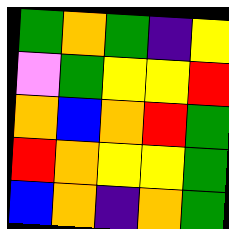[["green", "orange", "green", "indigo", "yellow"], ["violet", "green", "yellow", "yellow", "red"], ["orange", "blue", "orange", "red", "green"], ["red", "orange", "yellow", "yellow", "green"], ["blue", "orange", "indigo", "orange", "green"]]